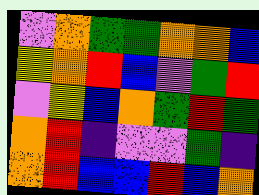[["violet", "orange", "green", "green", "orange", "orange", "blue"], ["yellow", "orange", "red", "blue", "violet", "green", "red"], ["violet", "yellow", "blue", "orange", "green", "red", "green"], ["orange", "red", "indigo", "violet", "violet", "green", "indigo"], ["orange", "red", "blue", "blue", "red", "blue", "orange"]]